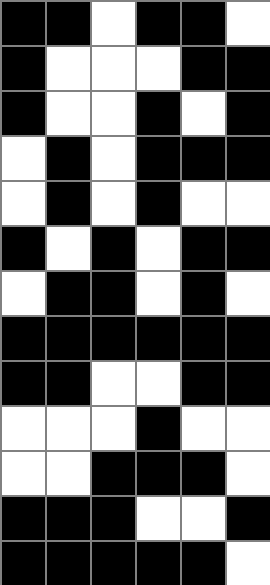[["black", "black", "white", "black", "black", "white"], ["black", "white", "white", "white", "black", "black"], ["black", "white", "white", "black", "white", "black"], ["white", "black", "white", "black", "black", "black"], ["white", "black", "white", "black", "white", "white"], ["black", "white", "black", "white", "black", "black"], ["white", "black", "black", "white", "black", "white"], ["black", "black", "black", "black", "black", "black"], ["black", "black", "white", "white", "black", "black"], ["white", "white", "white", "black", "white", "white"], ["white", "white", "black", "black", "black", "white"], ["black", "black", "black", "white", "white", "black"], ["black", "black", "black", "black", "black", "white"]]